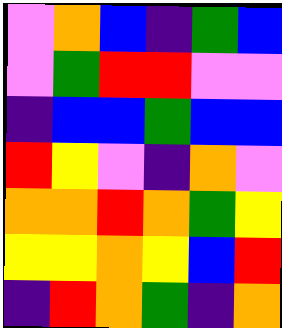[["violet", "orange", "blue", "indigo", "green", "blue"], ["violet", "green", "red", "red", "violet", "violet"], ["indigo", "blue", "blue", "green", "blue", "blue"], ["red", "yellow", "violet", "indigo", "orange", "violet"], ["orange", "orange", "red", "orange", "green", "yellow"], ["yellow", "yellow", "orange", "yellow", "blue", "red"], ["indigo", "red", "orange", "green", "indigo", "orange"]]